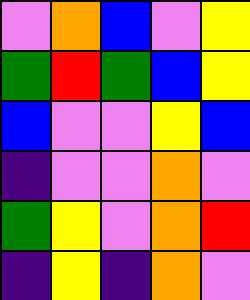[["violet", "orange", "blue", "violet", "yellow"], ["green", "red", "green", "blue", "yellow"], ["blue", "violet", "violet", "yellow", "blue"], ["indigo", "violet", "violet", "orange", "violet"], ["green", "yellow", "violet", "orange", "red"], ["indigo", "yellow", "indigo", "orange", "violet"]]